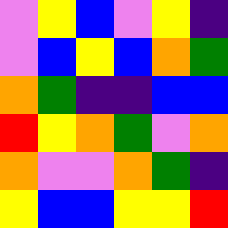[["violet", "yellow", "blue", "violet", "yellow", "indigo"], ["violet", "blue", "yellow", "blue", "orange", "green"], ["orange", "green", "indigo", "indigo", "blue", "blue"], ["red", "yellow", "orange", "green", "violet", "orange"], ["orange", "violet", "violet", "orange", "green", "indigo"], ["yellow", "blue", "blue", "yellow", "yellow", "red"]]